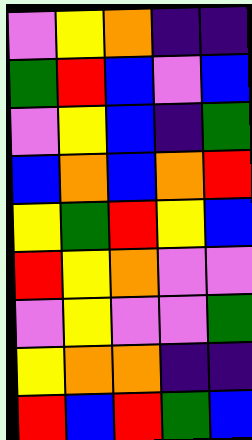[["violet", "yellow", "orange", "indigo", "indigo"], ["green", "red", "blue", "violet", "blue"], ["violet", "yellow", "blue", "indigo", "green"], ["blue", "orange", "blue", "orange", "red"], ["yellow", "green", "red", "yellow", "blue"], ["red", "yellow", "orange", "violet", "violet"], ["violet", "yellow", "violet", "violet", "green"], ["yellow", "orange", "orange", "indigo", "indigo"], ["red", "blue", "red", "green", "blue"]]